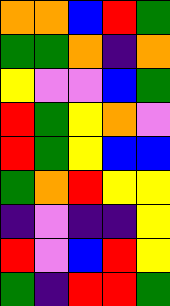[["orange", "orange", "blue", "red", "green"], ["green", "green", "orange", "indigo", "orange"], ["yellow", "violet", "violet", "blue", "green"], ["red", "green", "yellow", "orange", "violet"], ["red", "green", "yellow", "blue", "blue"], ["green", "orange", "red", "yellow", "yellow"], ["indigo", "violet", "indigo", "indigo", "yellow"], ["red", "violet", "blue", "red", "yellow"], ["green", "indigo", "red", "red", "green"]]